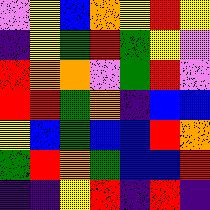[["violet", "yellow", "blue", "orange", "yellow", "red", "yellow"], ["indigo", "yellow", "green", "red", "green", "yellow", "violet"], ["red", "orange", "orange", "violet", "green", "red", "violet"], ["red", "red", "green", "orange", "indigo", "blue", "blue"], ["yellow", "blue", "green", "blue", "blue", "red", "orange"], ["green", "red", "orange", "green", "blue", "blue", "red"], ["indigo", "indigo", "yellow", "red", "indigo", "red", "indigo"]]